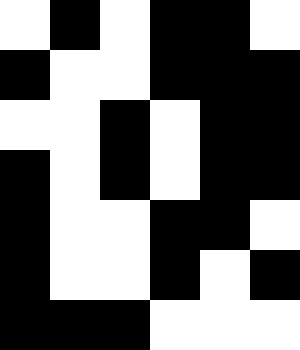[["white", "black", "white", "black", "black", "white"], ["black", "white", "white", "black", "black", "black"], ["white", "white", "black", "white", "black", "black"], ["black", "white", "black", "white", "black", "black"], ["black", "white", "white", "black", "black", "white"], ["black", "white", "white", "black", "white", "black"], ["black", "black", "black", "white", "white", "white"]]